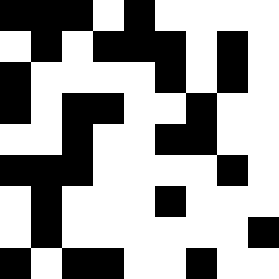[["black", "black", "black", "white", "black", "white", "white", "white", "white"], ["white", "black", "white", "black", "black", "black", "white", "black", "white"], ["black", "white", "white", "white", "white", "black", "white", "black", "white"], ["black", "white", "black", "black", "white", "white", "black", "white", "white"], ["white", "white", "black", "white", "white", "black", "black", "white", "white"], ["black", "black", "black", "white", "white", "white", "white", "black", "white"], ["white", "black", "white", "white", "white", "black", "white", "white", "white"], ["white", "black", "white", "white", "white", "white", "white", "white", "black"], ["black", "white", "black", "black", "white", "white", "black", "white", "white"]]